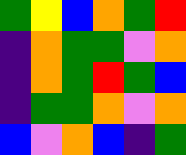[["green", "yellow", "blue", "orange", "green", "red"], ["indigo", "orange", "green", "green", "violet", "orange"], ["indigo", "orange", "green", "red", "green", "blue"], ["indigo", "green", "green", "orange", "violet", "orange"], ["blue", "violet", "orange", "blue", "indigo", "green"]]